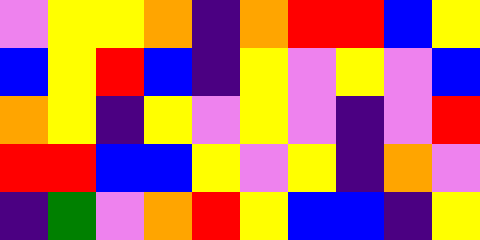[["violet", "yellow", "yellow", "orange", "indigo", "orange", "red", "red", "blue", "yellow"], ["blue", "yellow", "red", "blue", "indigo", "yellow", "violet", "yellow", "violet", "blue"], ["orange", "yellow", "indigo", "yellow", "violet", "yellow", "violet", "indigo", "violet", "red"], ["red", "red", "blue", "blue", "yellow", "violet", "yellow", "indigo", "orange", "violet"], ["indigo", "green", "violet", "orange", "red", "yellow", "blue", "blue", "indigo", "yellow"]]